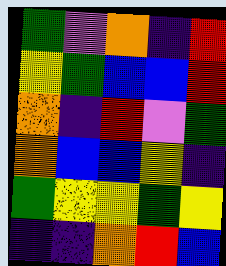[["green", "violet", "orange", "indigo", "red"], ["yellow", "green", "blue", "blue", "red"], ["orange", "indigo", "red", "violet", "green"], ["orange", "blue", "blue", "yellow", "indigo"], ["green", "yellow", "yellow", "green", "yellow"], ["indigo", "indigo", "orange", "red", "blue"]]